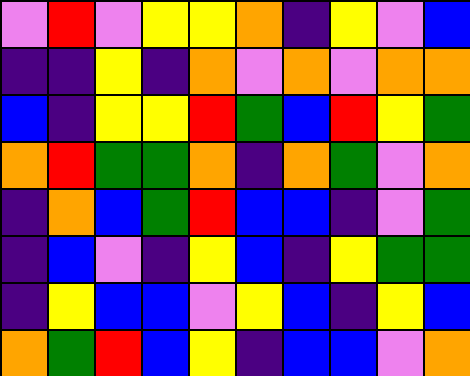[["violet", "red", "violet", "yellow", "yellow", "orange", "indigo", "yellow", "violet", "blue"], ["indigo", "indigo", "yellow", "indigo", "orange", "violet", "orange", "violet", "orange", "orange"], ["blue", "indigo", "yellow", "yellow", "red", "green", "blue", "red", "yellow", "green"], ["orange", "red", "green", "green", "orange", "indigo", "orange", "green", "violet", "orange"], ["indigo", "orange", "blue", "green", "red", "blue", "blue", "indigo", "violet", "green"], ["indigo", "blue", "violet", "indigo", "yellow", "blue", "indigo", "yellow", "green", "green"], ["indigo", "yellow", "blue", "blue", "violet", "yellow", "blue", "indigo", "yellow", "blue"], ["orange", "green", "red", "blue", "yellow", "indigo", "blue", "blue", "violet", "orange"]]